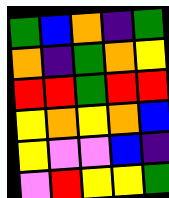[["green", "blue", "orange", "indigo", "green"], ["orange", "indigo", "green", "orange", "yellow"], ["red", "red", "green", "red", "red"], ["yellow", "orange", "yellow", "orange", "blue"], ["yellow", "violet", "violet", "blue", "indigo"], ["violet", "red", "yellow", "yellow", "green"]]